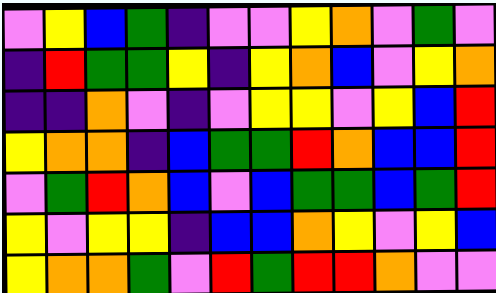[["violet", "yellow", "blue", "green", "indigo", "violet", "violet", "yellow", "orange", "violet", "green", "violet"], ["indigo", "red", "green", "green", "yellow", "indigo", "yellow", "orange", "blue", "violet", "yellow", "orange"], ["indigo", "indigo", "orange", "violet", "indigo", "violet", "yellow", "yellow", "violet", "yellow", "blue", "red"], ["yellow", "orange", "orange", "indigo", "blue", "green", "green", "red", "orange", "blue", "blue", "red"], ["violet", "green", "red", "orange", "blue", "violet", "blue", "green", "green", "blue", "green", "red"], ["yellow", "violet", "yellow", "yellow", "indigo", "blue", "blue", "orange", "yellow", "violet", "yellow", "blue"], ["yellow", "orange", "orange", "green", "violet", "red", "green", "red", "red", "orange", "violet", "violet"]]